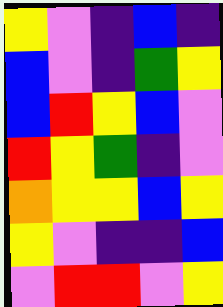[["yellow", "violet", "indigo", "blue", "indigo"], ["blue", "violet", "indigo", "green", "yellow"], ["blue", "red", "yellow", "blue", "violet"], ["red", "yellow", "green", "indigo", "violet"], ["orange", "yellow", "yellow", "blue", "yellow"], ["yellow", "violet", "indigo", "indigo", "blue"], ["violet", "red", "red", "violet", "yellow"]]